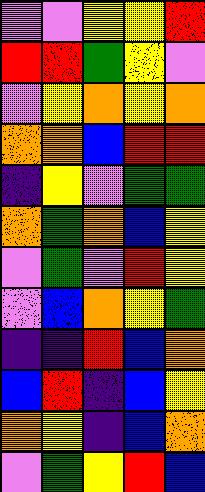[["violet", "violet", "yellow", "yellow", "red"], ["red", "red", "green", "yellow", "violet"], ["violet", "yellow", "orange", "yellow", "orange"], ["orange", "orange", "blue", "red", "red"], ["indigo", "yellow", "violet", "green", "green"], ["orange", "green", "orange", "blue", "yellow"], ["violet", "green", "violet", "red", "yellow"], ["violet", "blue", "orange", "yellow", "green"], ["indigo", "indigo", "red", "blue", "orange"], ["blue", "red", "indigo", "blue", "yellow"], ["orange", "yellow", "indigo", "blue", "orange"], ["violet", "green", "yellow", "red", "blue"]]